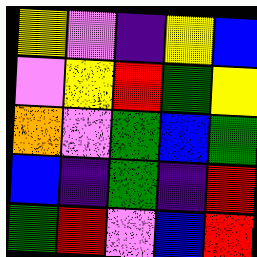[["yellow", "violet", "indigo", "yellow", "blue"], ["violet", "yellow", "red", "green", "yellow"], ["orange", "violet", "green", "blue", "green"], ["blue", "indigo", "green", "indigo", "red"], ["green", "red", "violet", "blue", "red"]]